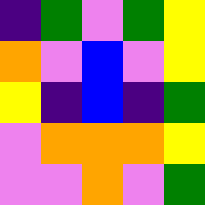[["indigo", "green", "violet", "green", "yellow"], ["orange", "violet", "blue", "violet", "yellow"], ["yellow", "indigo", "blue", "indigo", "green"], ["violet", "orange", "orange", "orange", "yellow"], ["violet", "violet", "orange", "violet", "green"]]